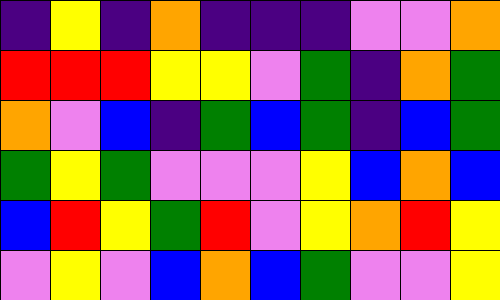[["indigo", "yellow", "indigo", "orange", "indigo", "indigo", "indigo", "violet", "violet", "orange"], ["red", "red", "red", "yellow", "yellow", "violet", "green", "indigo", "orange", "green"], ["orange", "violet", "blue", "indigo", "green", "blue", "green", "indigo", "blue", "green"], ["green", "yellow", "green", "violet", "violet", "violet", "yellow", "blue", "orange", "blue"], ["blue", "red", "yellow", "green", "red", "violet", "yellow", "orange", "red", "yellow"], ["violet", "yellow", "violet", "blue", "orange", "blue", "green", "violet", "violet", "yellow"]]